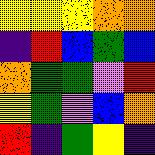[["yellow", "yellow", "yellow", "orange", "orange"], ["indigo", "red", "blue", "green", "blue"], ["orange", "green", "green", "violet", "red"], ["yellow", "green", "violet", "blue", "orange"], ["red", "indigo", "green", "yellow", "indigo"]]